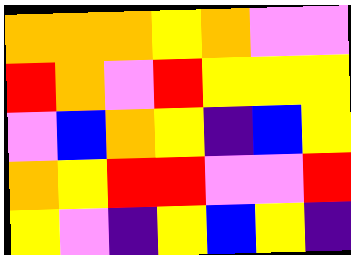[["orange", "orange", "orange", "yellow", "orange", "violet", "violet"], ["red", "orange", "violet", "red", "yellow", "yellow", "yellow"], ["violet", "blue", "orange", "yellow", "indigo", "blue", "yellow"], ["orange", "yellow", "red", "red", "violet", "violet", "red"], ["yellow", "violet", "indigo", "yellow", "blue", "yellow", "indigo"]]